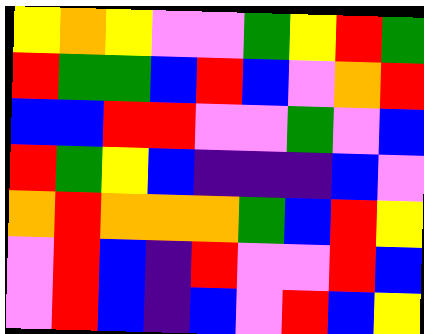[["yellow", "orange", "yellow", "violet", "violet", "green", "yellow", "red", "green"], ["red", "green", "green", "blue", "red", "blue", "violet", "orange", "red"], ["blue", "blue", "red", "red", "violet", "violet", "green", "violet", "blue"], ["red", "green", "yellow", "blue", "indigo", "indigo", "indigo", "blue", "violet"], ["orange", "red", "orange", "orange", "orange", "green", "blue", "red", "yellow"], ["violet", "red", "blue", "indigo", "red", "violet", "violet", "red", "blue"], ["violet", "red", "blue", "indigo", "blue", "violet", "red", "blue", "yellow"]]